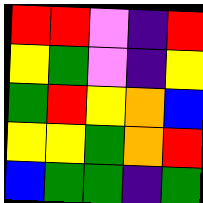[["red", "red", "violet", "indigo", "red"], ["yellow", "green", "violet", "indigo", "yellow"], ["green", "red", "yellow", "orange", "blue"], ["yellow", "yellow", "green", "orange", "red"], ["blue", "green", "green", "indigo", "green"]]